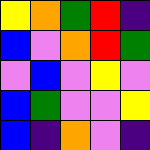[["yellow", "orange", "green", "red", "indigo"], ["blue", "violet", "orange", "red", "green"], ["violet", "blue", "violet", "yellow", "violet"], ["blue", "green", "violet", "violet", "yellow"], ["blue", "indigo", "orange", "violet", "indigo"]]